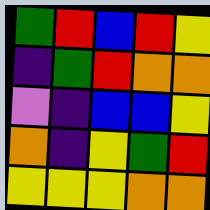[["green", "red", "blue", "red", "yellow"], ["indigo", "green", "red", "orange", "orange"], ["violet", "indigo", "blue", "blue", "yellow"], ["orange", "indigo", "yellow", "green", "red"], ["yellow", "yellow", "yellow", "orange", "orange"]]